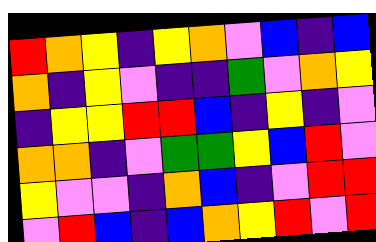[["red", "orange", "yellow", "indigo", "yellow", "orange", "violet", "blue", "indigo", "blue"], ["orange", "indigo", "yellow", "violet", "indigo", "indigo", "green", "violet", "orange", "yellow"], ["indigo", "yellow", "yellow", "red", "red", "blue", "indigo", "yellow", "indigo", "violet"], ["orange", "orange", "indigo", "violet", "green", "green", "yellow", "blue", "red", "violet"], ["yellow", "violet", "violet", "indigo", "orange", "blue", "indigo", "violet", "red", "red"], ["violet", "red", "blue", "indigo", "blue", "orange", "yellow", "red", "violet", "red"]]